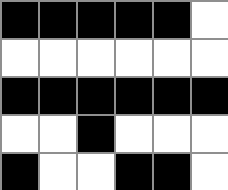[["black", "black", "black", "black", "black", "white"], ["white", "white", "white", "white", "white", "white"], ["black", "black", "black", "black", "black", "black"], ["white", "white", "black", "white", "white", "white"], ["black", "white", "white", "black", "black", "white"]]